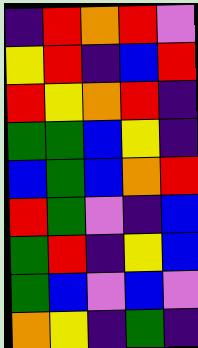[["indigo", "red", "orange", "red", "violet"], ["yellow", "red", "indigo", "blue", "red"], ["red", "yellow", "orange", "red", "indigo"], ["green", "green", "blue", "yellow", "indigo"], ["blue", "green", "blue", "orange", "red"], ["red", "green", "violet", "indigo", "blue"], ["green", "red", "indigo", "yellow", "blue"], ["green", "blue", "violet", "blue", "violet"], ["orange", "yellow", "indigo", "green", "indigo"]]